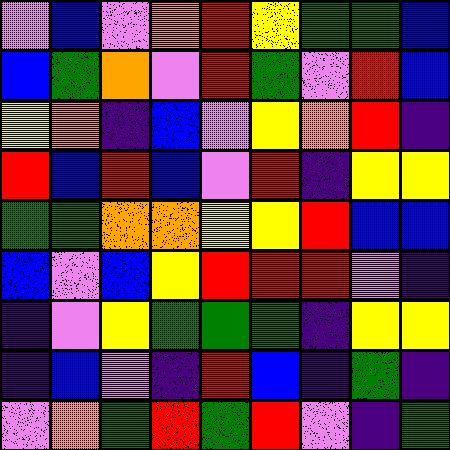[["violet", "blue", "violet", "orange", "red", "yellow", "green", "green", "blue"], ["blue", "green", "orange", "violet", "red", "green", "violet", "red", "blue"], ["yellow", "orange", "indigo", "blue", "violet", "yellow", "orange", "red", "indigo"], ["red", "blue", "red", "blue", "violet", "red", "indigo", "yellow", "yellow"], ["green", "green", "orange", "orange", "yellow", "yellow", "red", "blue", "blue"], ["blue", "violet", "blue", "yellow", "red", "red", "red", "violet", "indigo"], ["indigo", "violet", "yellow", "green", "green", "green", "indigo", "yellow", "yellow"], ["indigo", "blue", "violet", "indigo", "red", "blue", "indigo", "green", "indigo"], ["violet", "orange", "green", "red", "green", "red", "violet", "indigo", "green"]]